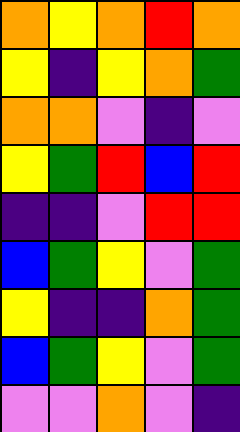[["orange", "yellow", "orange", "red", "orange"], ["yellow", "indigo", "yellow", "orange", "green"], ["orange", "orange", "violet", "indigo", "violet"], ["yellow", "green", "red", "blue", "red"], ["indigo", "indigo", "violet", "red", "red"], ["blue", "green", "yellow", "violet", "green"], ["yellow", "indigo", "indigo", "orange", "green"], ["blue", "green", "yellow", "violet", "green"], ["violet", "violet", "orange", "violet", "indigo"]]